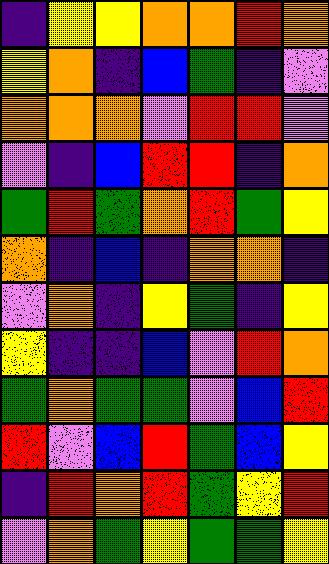[["indigo", "yellow", "yellow", "orange", "orange", "red", "orange"], ["yellow", "orange", "indigo", "blue", "green", "indigo", "violet"], ["orange", "orange", "orange", "violet", "red", "red", "violet"], ["violet", "indigo", "blue", "red", "red", "indigo", "orange"], ["green", "red", "green", "orange", "red", "green", "yellow"], ["orange", "indigo", "blue", "indigo", "orange", "orange", "indigo"], ["violet", "orange", "indigo", "yellow", "green", "indigo", "yellow"], ["yellow", "indigo", "indigo", "blue", "violet", "red", "orange"], ["green", "orange", "green", "green", "violet", "blue", "red"], ["red", "violet", "blue", "red", "green", "blue", "yellow"], ["indigo", "red", "orange", "red", "green", "yellow", "red"], ["violet", "orange", "green", "yellow", "green", "green", "yellow"]]